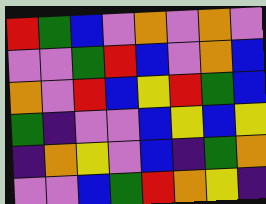[["red", "green", "blue", "violet", "orange", "violet", "orange", "violet"], ["violet", "violet", "green", "red", "blue", "violet", "orange", "blue"], ["orange", "violet", "red", "blue", "yellow", "red", "green", "blue"], ["green", "indigo", "violet", "violet", "blue", "yellow", "blue", "yellow"], ["indigo", "orange", "yellow", "violet", "blue", "indigo", "green", "orange"], ["violet", "violet", "blue", "green", "red", "orange", "yellow", "indigo"]]